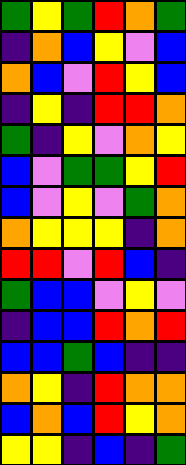[["green", "yellow", "green", "red", "orange", "green"], ["indigo", "orange", "blue", "yellow", "violet", "blue"], ["orange", "blue", "violet", "red", "yellow", "blue"], ["indigo", "yellow", "indigo", "red", "red", "orange"], ["green", "indigo", "yellow", "violet", "orange", "yellow"], ["blue", "violet", "green", "green", "yellow", "red"], ["blue", "violet", "yellow", "violet", "green", "orange"], ["orange", "yellow", "yellow", "yellow", "indigo", "orange"], ["red", "red", "violet", "red", "blue", "indigo"], ["green", "blue", "blue", "violet", "yellow", "violet"], ["indigo", "blue", "blue", "red", "orange", "red"], ["blue", "blue", "green", "blue", "indigo", "indigo"], ["orange", "yellow", "indigo", "red", "orange", "orange"], ["blue", "orange", "blue", "red", "yellow", "orange"], ["yellow", "yellow", "indigo", "blue", "indigo", "green"]]